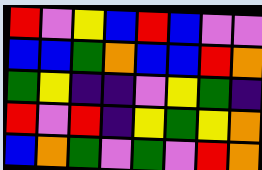[["red", "violet", "yellow", "blue", "red", "blue", "violet", "violet"], ["blue", "blue", "green", "orange", "blue", "blue", "red", "orange"], ["green", "yellow", "indigo", "indigo", "violet", "yellow", "green", "indigo"], ["red", "violet", "red", "indigo", "yellow", "green", "yellow", "orange"], ["blue", "orange", "green", "violet", "green", "violet", "red", "orange"]]